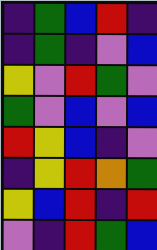[["indigo", "green", "blue", "red", "indigo"], ["indigo", "green", "indigo", "violet", "blue"], ["yellow", "violet", "red", "green", "violet"], ["green", "violet", "blue", "violet", "blue"], ["red", "yellow", "blue", "indigo", "violet"], ["indigo", "yellow", "red", "orange", "green"], ["yellow", "blue", "red", "indigo", "red"], ["violet", "indigo", "red", "green", "blue"]]